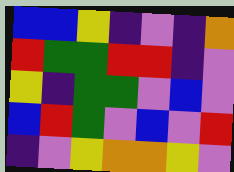[["blue", "blue", "yellow", "indigo", "violet", "indigo", "orange"], ["red", "green", "green", "red", "red", "indigo", "violet"], ["yellow", "indigo", "green", "green", "violet", "blue", "violet"], ["blue", "red", "green", "violet", "blue", "violet", "red"], ["indigo", "violet", "yellow", "orange", "orange", "yellow", "violet"]]